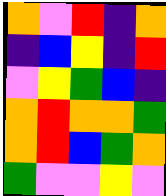[["orange", "violet", "red", "indigo", "orange"], ["indigo", "blue", "yellow", "indigo", "red"], ["violet", "yellow", "green", "blue", "indigo"], ["orange", "red", "orange", "orange", "green"], ["orange", "red", "blue", "green", "orange"], ["green", "violet", "violet", "yellow", "violet"]]